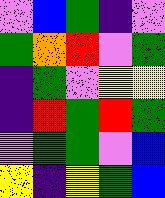[["violet", "blue", "green", "indigo", "violet"], ["green", "orange", "red", "violet", "green"], ["indigo", "green", "violet", "yellow", "yellow"], ["indigo", "red", "green", "red", "green"], ["violet", "green", "green", "violet", "blue"], ["yellow", "indigo", "yellow", "green", "blue"]]